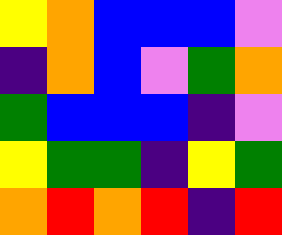[["yellow", "orange", "blue", "blue", "blue", "violet"], ["indigo", "orange", "blue", "violet", "green", "orange"], ["green", "blue", "blue", "blue", "indigo", "violet"], ["yellow", "green", "green", "indigo", "yellow", "green"], ["orange", "red", "orange", "red", "indigo", "red"]]